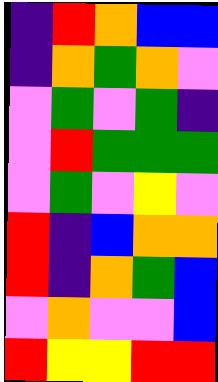[["indigo", "red", "orange", "blue", "blue"], ["indigo", "orange", "green", "orange", "violet"], ["violet", "green", "violet", "green", "indigo"], ["violet", "red", "green", "green", "green"], ["violet", "green", "violet", "yellow", "violet"], ["red", "indigo", "blue", "orange", "orange"], ["red", "indigo", "orange", "green", "blue"], ["violet", "orange", "violet", "violet", "blue"], ["red", "yellow", "yellow", "red", "red"]]